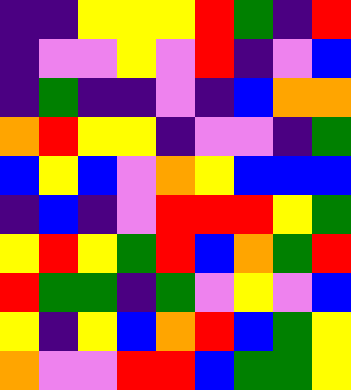[["indigo", "indigo", "yellow", "yellow", "yellow", "red", "green", "indigo", "red"], ["indigo", "violet", "violet", "yellow", "violet", "red", "indigo", "violet", "blue"], ["indigo", "green", "indigo", "indigo", "violet", "indigo", "blue", "orange", "orange"], ["orange", "red", "yellow", "yellow", "indigo", "violet", "violet", "indigo", "green"], ["blue", "yellow", "blue", "violet", "orange", "yellow", "blue", "blue", "blue"], ["indigo", "blue", "indigo", "violet", "red", "red", "red", "yellow", "green"], ["yellow", "red", "yellow", "green", "red", "blue", "orange", "green", "red"], ["red", "green", "green", "indigo", "green", "violet", "yellow", "violet", "blue"], ["yellow", "indigo", "yellow", "blue", "orange", "red", "blue", "green", "yellow"], ["orange", "violet", "violet", "red", "red", "blue", "green", "green", "yellow"]]